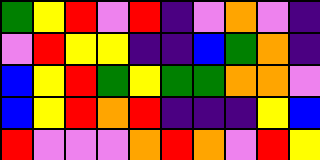[["green", "yellow", "red", "violet", "red", "indigo", "violet", "orange", "violet", "indigo"], ["violet", "red", "yellow", "yellow", "indigo", "indigo", "blue", "green", "orange", "indigo"], ["blue", "yellow", "red", "green", "yellow", "green", "green", "orange", "orange", "violet"], ["blue", "yellow", "red", "orange", "red", "indigo", "indigo", "indigo", "yellow", "blue"], ["red", "violet", "violet", "violet", "orange", "red", "orange", "violet", "red", "yellow"]]